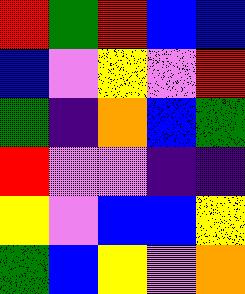[["red", "green", "red", "blue", "blue"], ["blue", "violet", "yellow", "violet", "red"], ["green", "indigo", "orange", "blue", "green"], ["red", "violet", "violet", "indigo", "indigo"], ["yellow", "violet", "blue", "blue", "yellow"], ["green", "blue", "yellow", "violet", "orange"]]